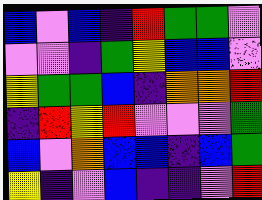[["blue", "violet", "blue", "indigo", "red", "green", "green", "violet"], ["violet", "violet", "indigo", "green", "yellow", "blue", "blue", "violet"], ["yellow", "green", "green", "blue", "indigo", "orange", "orange", "red"], ["indigo", "red", "yellow", "red", "violet", "violet", "violet", "green"], ["blue", "violet", "orange", "blue", "blue", "indigo", "blue", "green"], ["yellow", "indigo", "violet", "blue", "indigo", "indigo", "violet", "red"]]